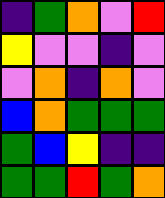[["indigo", "green", "orange", "violet", "red"], ["yellow", "violet", "violet", "indigo", "violet"], ["violet", "orange", "indigo", "orange", "violet"], ["blue", "orange", "green", "green", "green"], ["green", "blue", "yellow", "indigo", "indigo"], ["green", "green", "red", "green", "orange"]]